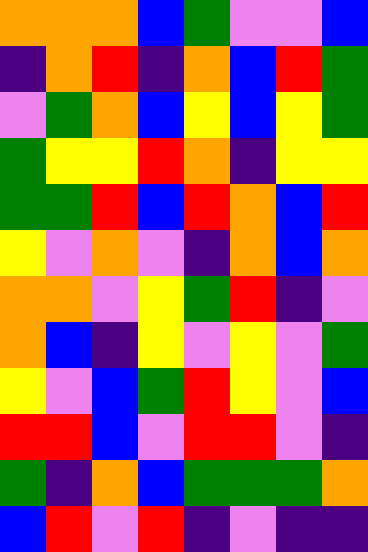[["orange", "orange", "orange", "blue", "green", "violet", "violet", "blue"], ["indigo", "orange", "red", "indigo", "orange", "blue", "red", "green"], ["violet", "green", "orange", "blue", "yellow", "blue", "yellow", "green"], ["green", "yellow", "yellow", "red", "orange", "indigo", "yellow", "yellow"], ["green", "green", "red", "blue", "red", "orange", "blue", "red"], ["yellow", "violet", "orange", "violet", "indigo", "orange", "blue", "orange"], ["orange", "orange", "violet", "yellow", "green", "red", "indigo", "violet"], ["orange", "blue", "indigo", "yellow", "violet", "yellow", "violet", "green"], ["yellow", "violet", "blue", "green", "red", "yellow", "violet", "blue"], ["red", "red", "blue", "violet", "red", "red", "violet", "indigo"], ["green", "indigo", "orange", "blue", "green", "green", "green", "orange"], ["blue", "red", "violet", "red", "indigo", "violet", "indigo", "indigo"]]